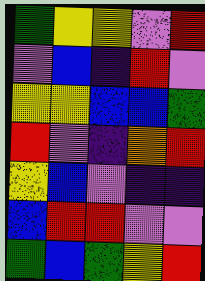[["green", "yellow", "yellow", "violet", "red"], ["violet", "blue", "indigo", "red", "violet"], ["yellow", "yellow", "blue", "blue", "green"], ["red", "violet", "indigo", "orange", "red"], ["yellow", "blue", "violet", "indigo", "indigo"], ["blue", "red", "red", "violet", "violet"], ["green", "blue", "green", "yellow", "red"]]